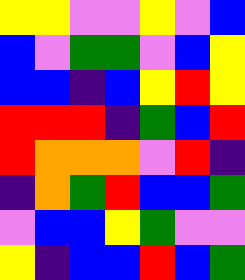[["yellow", "yellow", "violet", "violet", "yellow", "violet", "blue"], ["blue", "violet", "green", "green", "violet", "blue", "yellow"], ["blue", "blue", "indigo", "blue", "yellow", "red", "yellow"], ["red", "red", "red", "indigo", "green", "blue", "red"], ["red", "orange", "orange", "orange", "violet", "red", "indigo"], ["indigo", "orange", "green", "red", "blue", "blue", "green"], ["violet", "blue", "blue", "yellow", "green", "violet", "violet"], ["yellow", "indigo", "blue", "blue", "red", "blue", "green"]]